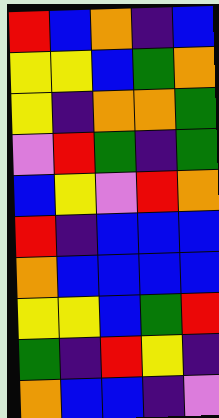[["red", "blue", "orange", "indigo", "blue"], ["yellow", "yellow", "blue", "green", "orange"], ["yellow", "indigo", "orange", "orange", "green"], ["violet", "red", "green", "indigo", "green"], ["blue", "yellow", "violet", "red", "orange"], ["red", "indigo", "blue", "blue", "blue"], ["orange", "blue", "blue", "blue", "blue"], ["yellow", "yellow", "blue", "green", "red"], ["green", "indigo", "red", "yellow", "indigo"], ["orange", "blue", "blue", "indigo", "violet"]]